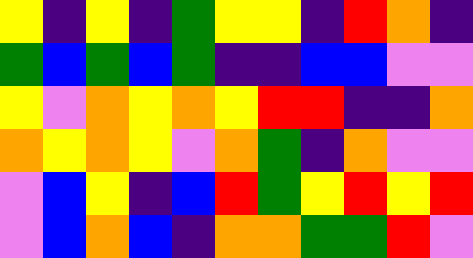[["yellow", "indigo", "yellow", "indigo", "green", "yellow", "yellow", "indigo", "red", "orange", "indigo"], ["green", "blue", "green", "blue", "green", "indigo", "indigo", "blue", "blue", "violet", "violet"], ["yellow", "violet", "orange", "yellow", "orange", "yellow", "red", "red", "indigo", "indigo", "orange"], ["orange", "yellow", "orange", "yellow", "violet", "orange", "green", "indigo", "orange", "violet", "violet"], ["violet", "blue", "yellow", "indigo", "blue", "red", "green", "yellow", "red", "yellow", "red"], ["violet", "blue", "orange", "blue", "indigo", "orange", "orange", "green", "green", "red", "violet"]]